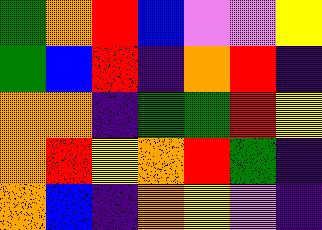[["green", "orange", "red", "blue", "violet", "violet", "yellow"], ["green", "blue", "red", "indigo", "orange", "red", "indigo"], ["orange", "orange", "indigo", "green", "green", "red", "yellow"], ["orange", "red", "yellow", "orange", "red", "green", "indigo"], ["orange", "blue", "indigo", "orange", "yellow", "violet", "indigo"]]